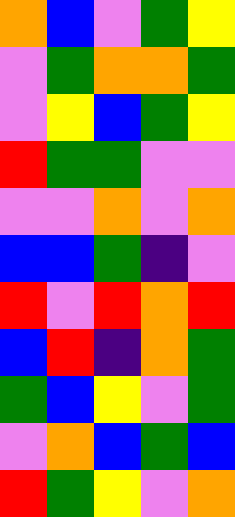[["orange", "blue", "violet", "green", "yellow"], ["violet", "green", "orange", "orange", "green"], ["violet", "yellow", "blue", "green", "yellow"], ["red", "green", "green", "violet", "violet"], ["violet", "violet", "orange", "violet", "orange"], ["blue", "blue", "green", "indigo", "violet"], ["red", "violet", "red", "orange", "red"], ["blue", "red", "indigo", "orange", "green"], ["green", "blue", "yellow", "violet", "green"], ["violet", "orange", "blue", "green", "blue"], ["red", "green", "yellow", "violet", "orange"]]